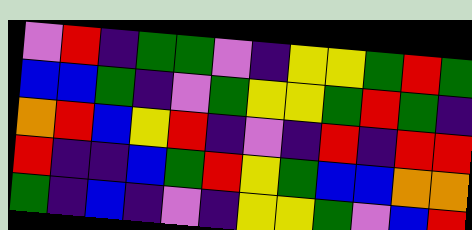[["violet", "red", "indigo", "green", "green", "violet", "indigo", "yellow", "yellow", "green", "red", "green"], ["blue", "blue", "green", "indigo", "violet", "green", "yellow", "yellow", "green", "red", "green", "indigo"], ["orange", "red", "blue", "yellow", "red", "indigo", "violet", "indigo", "red", "indigo", "red", "red"], ["red", "indigo", "indigo", "blue", "green", "red", "yellow", "green", "blue", "blue", "orange", "orange"], ["green", "indigo", "blue", "indigo", "violet", "indigo", "yellow", "yellow", "green", "violet", "blue", "red"]]